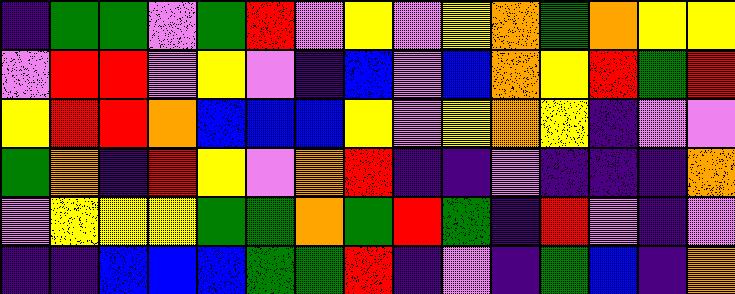[["indigo", "green", "green", "violet", "green", "red", "violet", "yellow", "violet", "yellow", "orange", "green", "orange", "yellow", "yellow"], ["violet", "red", "red", "violet", "yellow", "violet", "indigo", "blue", "violet", "blue", "orange", "yellow", "red", "green", "red"], ["yellow", "red", "red", "orange", "blue", "blue", "blue", "yellow", "violet", "yellow", "orange", "yellow", "indigo", "violet", "violet"], ["green", "orange", "indigo", "red", "yellow", "violet", "orange", "red", "indigo", "indigo", "violet", "indigo", "indigo", "indigo", "orange"], ["violet", "yellow", "yellow", "yellow", "green", "green", "orange", "green", "red", "green", "indigo", "red", "violet", "indigo", "violet"], ["indigo", "indigo", "blue", "blue", "blue", "green", "green", "red", "indigo", "violet", "indigo", "green", "blue", "indigo", "orange"]]